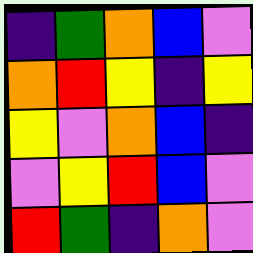[["indigo", "green", "orange", "blue", "violet"], ["orange", "red", "yellow", "indigo", "yellow"], ["yellow", "violet", "orange", "blue", "indigo"], ["violet", "yellow", "red", "blue", "violet"], ["red", "green", "indigo", "orange", "violet"]]